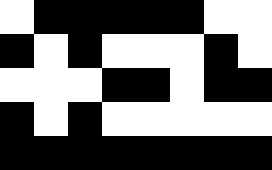[["white", "black", "black", "black", "black", "black", "white", "white"], ["black", "white", "black", "white", "white", "white", "black", "white"], ["white", "white", "white", "black", "black", "white", "black", "black"], ["black", "white", "black", "white", "white", "white", "white", "white"], ["black", "black", "black", "black", "black", "black", "black", "black"]]